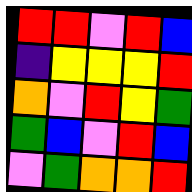[["red", "red", "violet", "red", "blue"], ["indigo", "yellow", "yellow", "yellow", "red"], ["orange", "violet", "red", "yellow", "green"], ["green", "blue", "violet", "red", "blue"], ["violet", "green", "orange", "orange", "red"]]